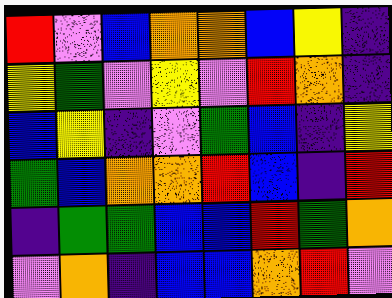[["red", "violet", "blue", "orange", "orange", "blue", "yellow", "indigo"], ["yellow", "green", "violet", "yellow", "violet", "red", "orange", "indigo"], ["blue", "yellow", "indigo", "violet", "green", "blue", "indigo", "yellow"], ["green", "blue", "orange", "orange", "red", "blue", "indigo", "red"], ["indigo", "green", "green", "blue", "blue", "red", "green", "orange"], ["violet", "orange", "indigo", "blue", "blue", "orange", "red", "violet"]]